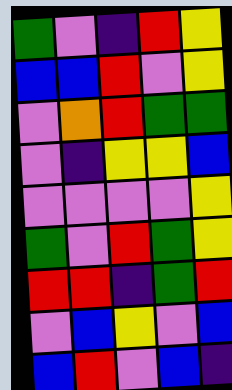[["green", "violet", "indigo", "red", "yellow"], ["blue", "blue", "red", "violet", "yellow"], ["violet", "orange", "red", "green", "green"], ["violet", "indigo", "yellow", "yellow", "blue"], ["violet", "violet", "violet", "violet", "yellow"], ["green", "violet", "red", "green", "yellow"], ["red", "red", "indigo", "green", "red"], ["violet", "blue", "yellow", "violet", "blue"], ["blue", "red", "violet", "blue", "indigo"]]